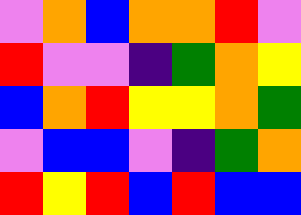[["violet", "orange", "blue", "orange", "orange", "red", "violet"], ["red", "violet", "violet", "indigo", "green", "orange", "yellow"], ["blue", "orange", "red", "yellow", "yellow", "orange", "green"], ["violet", "blue", "blue", "violet", "indigo", "green", "orange"], ["red", "yellow", "red", "blue", "red", "blue", "blue"]]